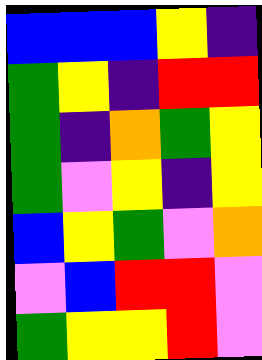[["blue", "blue", "blue", "yellow", "indigo"], ["green", "yellow", "indigo", "red", "red"], ["green", "indigo", "orange", "green", "yellow"], ["green", "violet", "yellow", "indigo", "yellow"], ["blue", "yellow", "green", "violet", "orange"], ["violet", "blue", "red", "red", "violet"], ["green", "yellow", "yellow", "red", "violet"]]